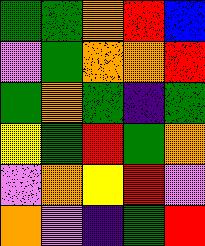[["green", "green", "orange", "red", "blue"], ["violet", "green", "orange", "orange", "red"], ["green", "orange", "green", "indigo", "green"], ["yellow", "green", "red", "green", "orange"], ["violet", "orange", "yellow", "red", "violet"], ["orange", "violet", "indigo", "green", "red"]]